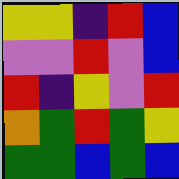[["yellow", "yellow", "indigo", "red", "blue"], ["violet", "violet", "red", "violet", "blue"], ["red", "indigo", "yellow", "violet", "red"], ["orange", "green", "red", "green", "yellow"], ["green", "green", "blue", "green", "blue"]]